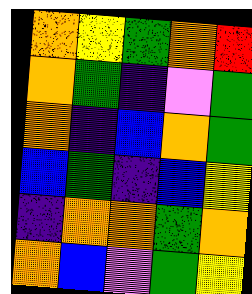[["orange", "yellow", "green", "orange", "red"], ["orange", "green", "indigo", "violet", "green"], ["orange", "indigo", "blue", "orange", "green"], ["blue", "green", "indigo", "blue", "yellow"], ["indigo", "orange", "orange", "green", "orange"], ["orange", "blue", "violet", "green", "yellow"]]